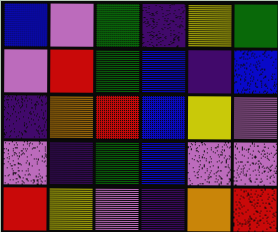[["blue", "violet", "green", "indigo", "yellow", "green"], ["violet", "red", "green", "blue", "indigo", "blue"], ["indigo", "orange", "red", "blue", "yellow", "violet"], ["violet", "indigo", "green", "blue", "violet", "violet"], ["red", "yellow", "violet", "indigo", "orange", "red"]]